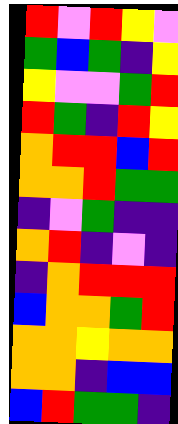[["red", "violet", "red", "yellow", "violet"], ["green", "blue", "green", "indigo", "yellow"], ["yellow", "violet", "violet", "green", "red"], ["red", "green", "indigo", "red", "yellow"], ["orange", "red", "red", "blue", "red"], ["orange", "orange", "red", "green", "green"], ["indigo", "violet", "green", "indigo", "indigo"], ["orange", "red", "indigo", "violet", "indigo"], ["indigo", "orange", "red", "red", "red"], ["blue", "orange", "orange", "green", "red"], ["orange", "orange", "yellow", "orange", "orange"], ["orange", "orange", "indigo", "blue", "blue"], ["blue", "red", "green", "green", "indigo"]]